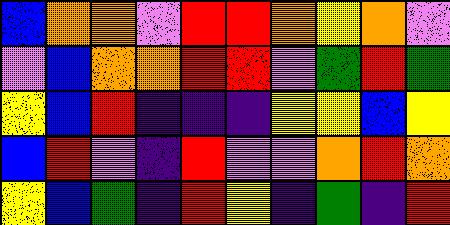[["blue", "orange", "orange", "violet", "red", "red", "orange", "yellow", "orange", "violet"], ["violet", "blue", "orange", "orange", "red", "red", "violet", "green", "red", "green"], ["yellow", "blue", "red", "indigo", "indigo", "indigo", "yellow", "yellow", "blue", "yellow"], ["blue", "red", "violet", "indigo", "red", "violet", "violet", "orange", "red", "orange"], ["yellow", "blue", "green", "indigo", "red", "yellow", "indigo", "green", "indigo", "red"]]